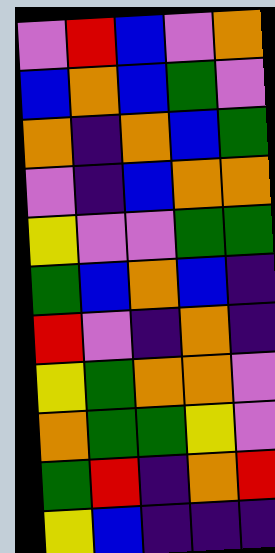[["violet", "red", "blue", "violet", "orange"], ["blue", "orange", "blue", "green", "violet"], ["orange", "indigo", "orange", "blue", "green"], ["violet", "indigo", "blue", "orange", "orange"], ["yellow", "violet", "violet", "green", "green"], ["green", "blue", "orange", "blue", "indigo"], ["red", "violet", "indigo", "orange", "indigo"], ["yellow", "green", "orange", "orange", "violet"], ["orange", "green", "green", "yellow", "violet"], ["green", "red", "indigo", "orange", "red"], ["yellow", "blue", "indigo", "indigo", "indigo"]]